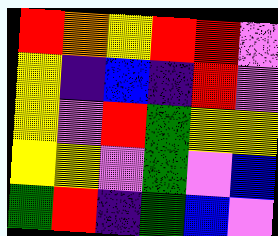[["red", "orange", "yellow", "red", "red", "violet"], ["yellow", "indigo", "blue", "indigo", "red", "violet"], ["yellow", "violet", "red", "green", "yellow", "yellow"], ["yellow", "yellow", "violet", "green", "violet", "blue"], ["green", "red", "indigo", "green", "blue", "violet"]]